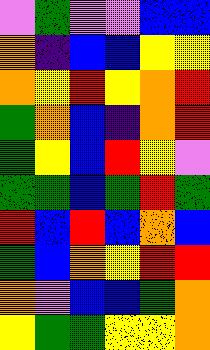[["violet", "green", "violet", "violet", "blue", "blue"], ["orange", "indigo", "blue", "blue", "yellow", "yellow"], ["orange", "yellow", "red", "yellow", "orange", "red"], ["green", "orange", "blue", "indigo", "orange", "red"], ["green", "yellow", "blue", "red", "yellow", "violet"], ["green", "green", "blue", "green", "red", "green"], ["red", "blue", "red", "blue", "orange", "blue"], ["green", "blue", "orange", "yellow", "red", "red"], ["orange", "violet", "blue", "blue", "green", "orange"], ["yellow", "green", "green", "yellow", "yellow", "orange"]]